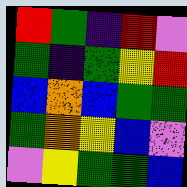[["red", "green", "indigo", "red", "violet"], ["green", "indigo", "green", "yellow", "red"], ["blue", "orange", "blue", "green", "green"], ["green", "orange", "yellow", "blue", "violet"], ["violet", "yellow", "green", "green", "blue"]]